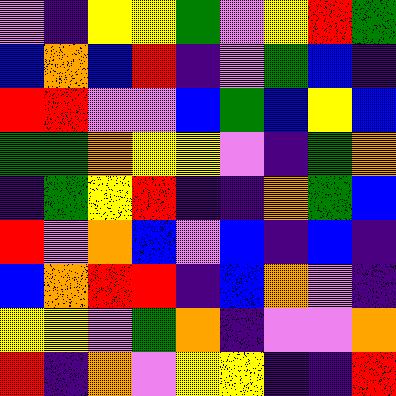[["violet", "indigo", "yellow", "yellow", "green", "violet", "yellow", "red", "green"], ["blue", "orange", "blue", "red", "indigo", "violet", "green", "blue", "indigo"], ["red", "red", "violet", "violet", "blue", "green", "blue", "yellow", "blue"], ["green", "green", "orange", "yellow", "yellow", "violet", "indigo", "green", "orange"], ["indigo", "green", "yellow", "red", "indigo", "indigo", "orange", "green", "blue"], ["red", "violet", "orange", "blue", "violet", "blue", "indigo", "blue", "indigo"], ["blue", "orange", "red", "red", "indigo", "blue", "orange", "violet", "indigo"], ["yellow", "yellow", "violet", "green", "orange", "indigo", "violet", "violet", "orange"], ["red", "indigo", "orange", "violet", "yellow", "yellow", "indigo", "indigo", "red"]]